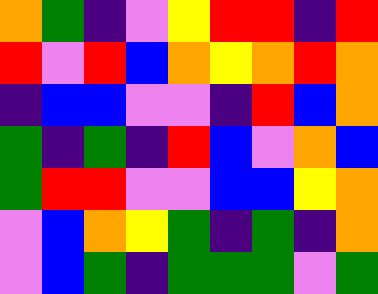[["orange", "green", "indigo", "violet", "yellow", "red", "red", "indigo", "red"], ["red", "violet", "red", "blue", "orange", "yellow", "orange", "red", "orange"], ["indigo", "blue", "blue", "violet", "violet", "indigo", "red", "blue", "orange"], ["green", "indigo", "green", "indigo", "red", "blue", "violet", "orange", "blue"], ["green", "red", "red", "violet", "violet", "blue", "blue", "yellow", "orange"], ["violet", "blue", "orange", "yellow", "green", "indigo", "green", "indigo", "orange"], ["violet", "blue", "green", "indigo", "green", "green", "green", "violet", "green"]]